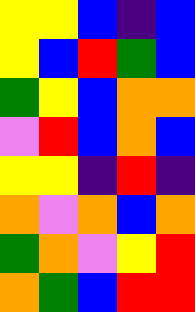[["yellow", "yellow", "blue", "indigo", "blue"], ["yellow", "blue", "red", "green", "blue"], ["green", "yellow", "blue", "orange", "orange"], ["violet", "red", "blue", "orange", "blue"], ["yellow", "yellow", "indigo", "red", "indigo"], ["orange", "violet", "orange", "blue", "orange"], ["green", "orange", "violet", "yellow", "red"], ["orange", "green", "blue", "red", "red"]]